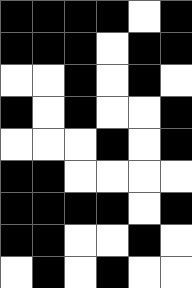[["black", "black", "black", "black", "white", "black"], ["black", "black", "black", "white", "black", "black"], ["white", "white", "black", "white", "black", "white"], ["black", "white", "black", "white", "white", "black"], ["white", "white", "white", "black", "white", "black"], ["black", "black", "white", "white", "white", "white"], ["black", "black", "black", "black", "white", "black"], ["black", "black", "white", "white", "black", "white"], ["white", "black", "white", "black", "white", "white"]]